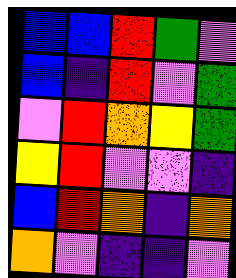[["blue", "blue", "red", "green", "violet"], ["blue", "indigo", "red", "violet", "green"], ["violet", "red", "orange", "yellow", "green"], ["yellow", "red", "violet", "violet", "indigo"], ["blue", "red", "orange", "indigo", "orange"], ["orange", "violet", "indigo", "indigo", "violet"]]